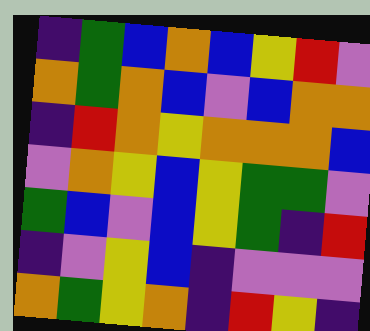[["indigo", "green", "blue", "orange", "blue", "yellow", "red", "violet"], ["orange", "green", "orange", "blue", "violet", "blue", "orange", "orange"], ["indigo", "red", "orange", "yellow", "orange", "orange", "orange", "blue"], ["violet", "orange", "yellow", "blue", "yellow", "green", "green", "violet"], ["green", "blue", "violet", "blue", "yellow", "green", "indigo", "red"], ["indigo", "violet", "yellow", "blue", "indigo", "violet", "violet", "violet"], ["orange", "green", "yellow", "orange", "indigo", "red", "yellow", "indigo"]]